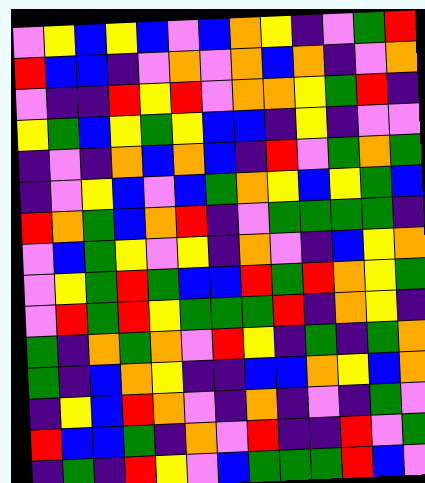[["violet", "yellow", "blue", "yellow", "blue", "violet", "blue", "orange", "yellow", "indigo", "violet", "green", "red"], ["red", "blue", "blue", "indigo", "violet", "orange", "violet", "orange", "blue", "orange", "indigo", "violet", "orange"], ["violet", "indigo", "indigo", "red", "yellow", "red", "violet", "orange", "orange", "yellow", "green", "red", "indigo"], ["yellow", "green", "blue", "yellow", "green", "yellow", "blue", "blue", "indigo", "yellow", "indigo", "violet", "violet"], ["indigo", "violet", "indigo", "orange", "blue", "orange", "blue", "indigo", "red", "violet", "green", "orange", "green"], ["indigo", "violet", "yellow", "blue", "violet", "blue", "green", "orange", "yellow", "blue", "yellow", "green", "blue"], ["red", "orange", "green", "blue", "orange", "red", "indigo", "violet", "green", "green", "green", "green", "indigo"], ["violet", "blue", "green", "yellow", "violet", "yellow", "indigo", "orange", "violet", "indigo", "blue", "yellow", "orange"], ["violet", "yellow", "green", "red", "green", "blue", "blue", "red", "green", "red", "orange", "yellow", "green"], ["violet", "red", "green", "red", "yellow", "green", "green", "green", "red", "indigo", "orange", "yellow", "indigo"], ["green", "indigo", "orange", "green", "orange", "violet", "red", "yellow", "indigo", "green", "indigo", "green", "orange"], ["green", "indigo", "blue", "orange", "yellow", "indigo", "indigo", "blue", "blue", "orange", "yellow", "blue", "orange"], ["indigo", "yellow", "blue", "red", "orange", "violet", "indigo", "orange", "indigo", "violet", "indigo", "green", "violet"], ["red", "blue", "blue", "green", "indigo", "orange", "violet", "red", "indigo", "indigo", "red", "violet", "green"], ["indigo", "green", "indigo", "red", "yellow", "violet", "blue", "green", "green", "green", "red", "blue", "violet"]]